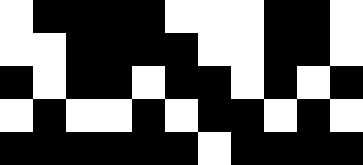[["white", "black", "black", "black", "black", "white", "white", "white", "black", "black", "white"], ["white", "white", "black", "black", "black", "black", "white", "white", "black", "black", "white"], ["black", "white", "black", "black", "white", "black", "black", "white", "black", "white", "black"], ["white", "black", "white", "white", "black", "white", "black", "black", "white", "black", "white"], ["black", "black", "black", "black", "black", "black", "white", "black", "black", "black", "black"]]